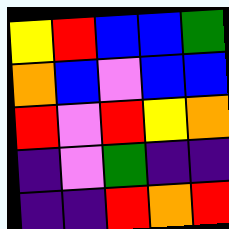[["yellow", "red", "blue", "blue", "green"], ["orange", "blue", "violet", "blue", "blue"], ["red", "violet", "red", "yellow", "orange"], ["indigo", "violet", "green", "indigo", "indigo"], ["indigo", "indigo", "red", "orange", "red"]]